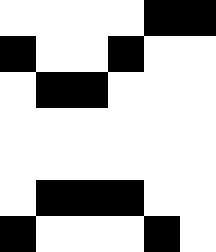[["white", "white", "white", "white", "black", "black"], ["black", "white", "white", "black", "white", "white"], ["white", "black", "black", "white", "white", "white"], ["white", "white", "white", "white", "white", "white"], ["white", "white", "white", "white", "white", "white"], ["white", "black", "black", "black", "white", "white"], ["black", "white", "white", "white", "black", "white"]]